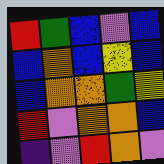[["red", "green", "blue", "violet", "blue"], ["blue", "orange", "blue", "yellow", "blue"], ["blue", "orange", "orange", "green", "yellow"], ["red", "violet", "orange", "orange", "blue"], ["indigo", "violet", "red", "orange", "violet"]]